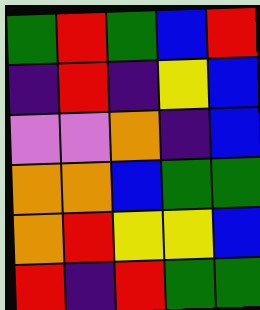[["green", "red", "green", "blue", "red"], ["indigo", "red", "indigo", "yellow", "blue"], ["violet", "violet", "orange", "indigo", "blue"], ["orange", "orange", "blue", "green", "green"], ["orange", "red", "yellow", "yellow", "blue"], ["red", "indigo", "red", "green", "green"]]